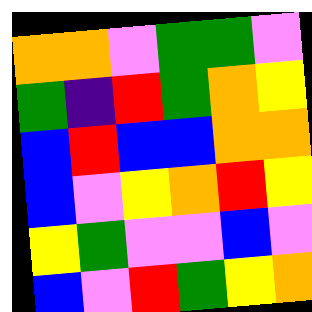[["orange", "orange", "violet", "green", "green", "violet"], ["green", "indigo", "red", "green", "orange", "yellow"], ["blue", "red", "blue", "blue", "orange", "orange"], ["blue", "violet", "yellow", "orange", "red", "yellow"], ["yellow", "green", "violet", "violet", "blue", "violet"], ["blue", "violet", "red", "green", "yellow", "orange"]]